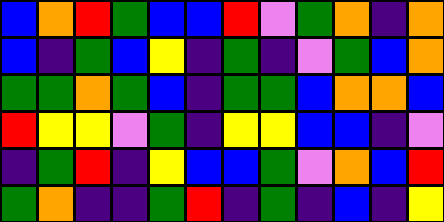[["blue", "orange", "red", "green", "blue", "blue", "red", "violet", "green", "orange", "indigo", "orange"], ["blue", "indigo", "green", "blue", "yellow", "indigo", "green", "indigo", "violet", "green", "blue", "orange"], ["green", "green", "orange", "green", "blue", "indigo", "green", "green", "blue", "orange", "orange", "blue"], ["red", "yellow", "yellow", "violet", "green", "indigo", "yellow", "yellow", "blue", "blue", "indigo", "violet"], ["indigo", "green", "red", "indigo", "yellow", "blue", "blue", "green", "violet", "orange", "blue", "red"], ["green", "orange", "indigo", "indigo", "green", "red", "indigo", "green", "indigo", "blue", "indigo", "yellow"]]